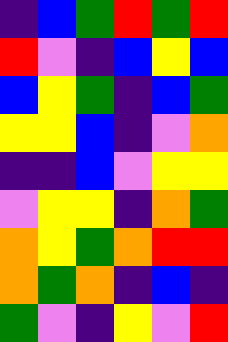[["indigo", "blue", "green", "red", "green", "red"], ["red", "violet", "indigo", "blue", "yellow", "blue"], ["blue", "yellow", "green", "indigo", "blue", "green"], ["yellow", "yellow", "blue", "indigo", "violet", "orange"], ["indigo", "indigo", "blue", "violet", "yellow", "yellow"], ["violet", "yellow", "yellow", "indigo", "orange", "green"], ["orange", "yellow", "green", "orange", "red", "red"], ["orange", "green", "orange", "indigo", "blue", "indigo"], ["green", "violet", "indigo", "yellow", "violet", "red"]]